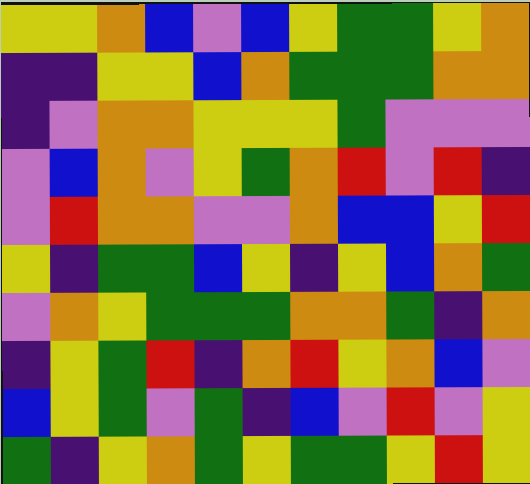[["yellow", "yellow", "orange", "blue", "violet", "blue", "yellow", "green", "green", "yellow", "orange"], ["indigo", "indigo", "yellow", "yellow", "blue", "orange", "green", "green", "green", "orange", "orange"], ["indigo", "violet", "orange", "orange", "yellow", "yellow", "yellow", "green", "violet", "violet", "violet"], ["violet", "blue", "orange", "violet", "yellow", "green", "orange", "red", "violet", "red", "indigo"], ["violet", "red", "orange", "orange", "violet", "violet", "orange", "blue", "blue", "yellow", "red"], ["yellow", "indigo", "green", "green", "blue", "yellow", "indigo", "yellow", "blue", "orange", "green"], ["violet", "orange", "yellow", "green", "green", "green", "orange", "orange", "green", "indigo", "orange"], ["indigo", "yellow", "green", "red", "indigo", "orange", "red", "yellow", "orange", "blue", "violet"], ["blue", "yellow", "green", "violet", "green", "indigo", "blue", "violet", "red", "violet", "yellow"], ["green", "indigo", "yellow", "orange", "green", "yellow", "green", "green", "yellow", "red", "yellow"]]